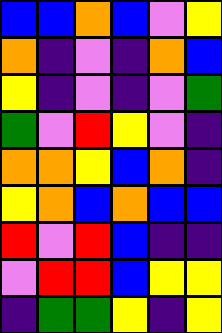[["blue", "blue", "orange", "blue", "violet", "yellow"], ["orange", "indigo", "violet", "indigo", "orange", "blue"], ["yellow", "indigo", "violet", "indigo", "violet", "green"], ["green", "violet", "red", "yellow", "violet", "indigo"], ["orange", "orange", "yellow", "blue", "orange", "indigo"], ["yellow", "orange", "blue", "orange", "blue", "blue"], ["red", "violet", "red", "blue", "indigo", "indigo"], ["violet", "red", "red", "blue", "yellow", "yellow"], ["indigo", "green", "green", "yellow", "indigo", "yellow"]]